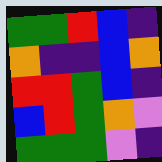[["green", "green", "red", "blue", "indigo"], ["orange", "indigo", "indigo", "blue", "orange"], ["red", "red", "green", "blue", "indigo"], ["blue", "red", "green", "orange", "violet"], ["green", "green", "green", "violet", "indigo"]]